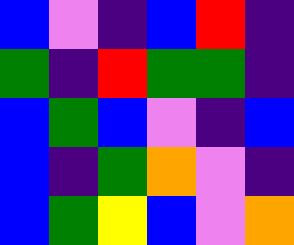[["blue", "violet", "indigo", "blue", "red", "indigo"], ["green", "indigo", "red", "green", "green", "indigo"], ["blue", "green", "blue", "violet", "indigo", "blue"], ["blue", "indigo", "green", "orange", "violet", "indigo"], ["blue", "green", "yellow", "blue", "violet", "orange"]]